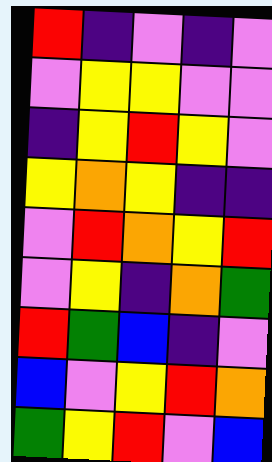[["red", "indigo", "violet", "indigo", "violet"], ["violet", "yellow", "yellow", "violet", "violet"], ["indigo", "yellow", "red", "yellow", "violet"], ["yellow", "orange", "yellow", "indigo", "indigo"], ["violet", "red", "orange", "yellow", "red"], ["violet", "yellow", "indigo", "orange", "green"], ["red", "green", "blue", "indigo", "violet"], ["blue", "violet", "yellow", "red", "orange"], ["green", "yellow", "red", "violet", "blue"]]